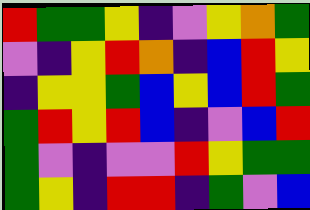[["red", "green", "green", "yellow", "indigo", "violet", "yellow", "orange", "green"], ["violet", "indigo", "yellow", "red", "orange", "indigo", "blue", "red", "yellow"], ["indigo", "yellow", "yellow", "green", "blue", "yellow", "blue", "red", "green"], ["green", "red", "yellow", "red", "blue", "indigo", "violet", "blue", "red"], ["green", "violet", "indigo", "violet", "violet", "red", "yellow", "green", "green"], ["green", "yellow", "indigo", "red", "red", "indigo", "green", "violet", "blue"]]